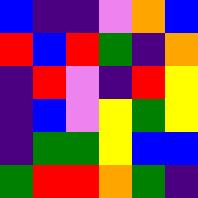[["blue", "indigo", "indigo", "violet", "orange", "blue"], ["red", "blue", "red", "green", "indigo", "orange"], ["indigo", "red", "violet", "indigo", "red", "yellow"], ["indigo", "blue", "violet", "yellow", "green", "yellow"], ["indigo", "green", "green", "yellow", "blue", "blue"], ["green", "red", "red", "orange", "green", "indigo"]]